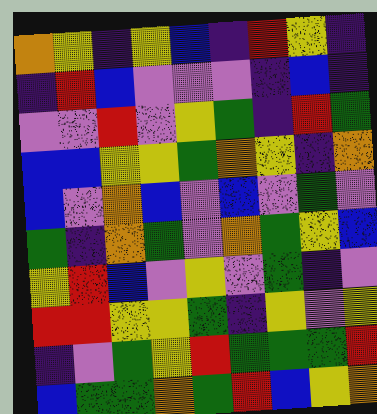[["orange", "yellow", "indigo", "yellow", "blue", "indigo", "red", "yellow", "indigo"], ["indigo", "red", "blue", "violet", "violet", "violet", "indigo", "blue", "indigo"], ["violet", "violet", "red", "violet", "yellow", "green", "indigo", "red", "green"], ["blue", "blue", "yellow", "yellow", "green", "orange", "yellow", "indigo", "orange"], ["blue", "violet", "orange", "blue", "violet", "blue", "violet", "green", "violet"], ["green", "indigo", "orange", "green", "violet", "orange", "green", "yellow", "blue"], ["yellow", "red", "blue", "violet", "yellow", "violet", "green", "indigo", "violet"], ["red", "red", "yellow", "yellow", "green", "indigo", "yellow", "violet", "yellow"], ["indigo", "violet", "green", "yellow", "red", "green", "green", "green", "red"], ["blue", "green", "green", "orange", "green", "red", "blue", "yellow", "orange"]]